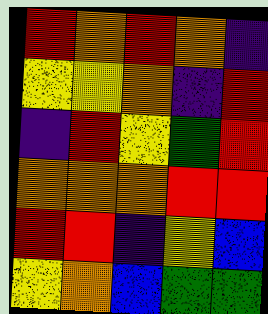[["red", "orange", "red", "orange", "indigo"], ["yellow", "yellow", "orange", "indigo", "red"], ["indigo", "red", "yellow", "green", "red"], ["orange", "orange", "orange", "red", "red"], ["red", "red", "indigo", "yellow", "blue"], ["yellow", "orange", "blue", "green", "green"]]